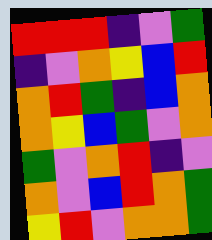[["red", "red", "red", "indigo", "violet", "green"], ["indigo", "violet", "orange", "yellow", "blue", "red"], ["orange", "red", "green", "indigo", "blue", "orange"], ["orange", "yellow", "blue", "green", "violet", "orange"], ["green", "violet", "orange", "red", "indigo", "violet"], ["orange", "violet", "blue", "red", "orange", "green"], ["yellow", "red", "violet", "orange", "orange", "green"]]